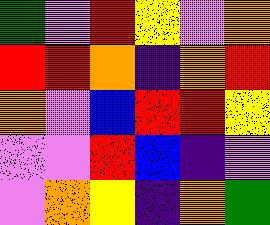[["green", "violet", "red", "yellow", "violet", "orange"], ["red", "red", "orange", "indigo", "orange", "red"], ["orange", "violet", "blue", "red", "red", "yellow"], ["violet", "violet", "red", "blue", "indigo", "violet"], ["violet", "orange", "yellow", "indigo", "orange", "green"]]